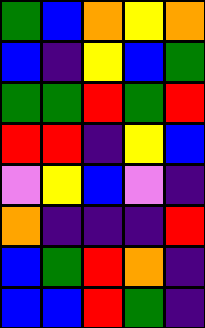[["green", "blue", "orange", "yellow", "orange"], ["blue", "indigo", "yellow", "blue", "green"], ["green", "green", "red", "green", "red"], ["red", "red", "indigo", "yellow", "blue"], ["violet", "yellow", "blue", "violet", "indigo"], ["orange", "indigo", "indigo", "indigo", "red"], ["blue", "green", "red", "orange", "indigo"], ["blue", "blue", "red", "green", "indigo"]]